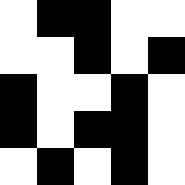[["white", "black", "black", "white", "white"], ["white", "white", "black", "white", "black"], ["black", "white", "white", "black", "white"], ["black", "white", "black", "black", "white"], ["white", "black", "white", "black", "white"]]